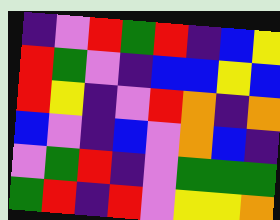[["indigo", "violet", "red", "green", "red", "indigo", "blue", "yellow"], ["red", "green", "violet", "indigo", "blue", "blue", "yellow", "blue"], ["red", "yellow", "indigo", "violet", "red", "orange", "indigo", "orange"], ["blue", "violet", "indigo", "blue", "violet", "orange", "blue", "indigo"], ["violet", "green", "red", "indigo", "violet", "green", "green", "green"], ["green", "red", "indigo", "red", "violet", "yellow", "yellow", "orange"]]